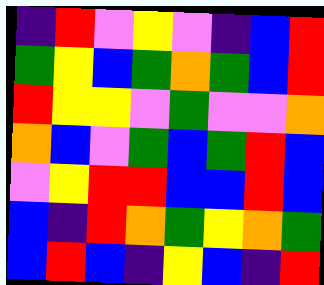[["indigo", "red", "violet", "yellow", "violet", "indigo", "blue", "red"], ["green", "yellow", "blue", "green", "orange", "green", "blue", "red"], ["red", "yellow", "yellow", "violet", "green", "violet", "violet", "orange"], ["orange", "blue", "violet", "green", "blue", "green", "red", "blue"], ["violet", "yellow", "red", "red", "blue", "blue", "red", "blue"], ["blue", "indigo", "red", "orange", "green", "yellow", "orange", "green"], ["blue", "red", "blue", "indigo", "yellow", "blue", "indigo", "red"]]